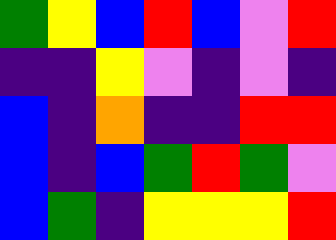[["green", "yellow", "blue", "red", "blue", "violet", "red"], ["indigo", "indigo", "yellow", "violet", "indigo", "violet", "indigo"], ["blue", "indigo", "orange", "indigo", "indigo", "red", "red"], ["blue", "indigo", "blue", "green", "red", "green", "violet"], ["blue", "green", "indigo", "yellow", "yellow", "yellow", "red"]]